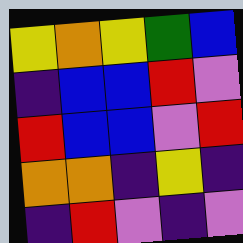[["yellow", "orange", "yellow", "green", "blue"], ["indigo", "blue", "blue", "red", "violet"], ["red", "blue", "blue", "violet", "red"], ["orange", "orange", "indigo", "yellow", "indigo"], ["indigo", "red", "violet", "indigo", "violet"]]